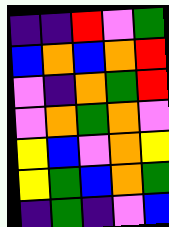[["indigo", "indigo", "red", "violet", "green"], ["blue", "orange", "blue", "orange", "red"], ["violet", "indigo", "orange", "green", "red"], ["violet", "orange", "green", "orange", "violet"], ["yellow", "blue", "violet", "orange", "yellow"], ["yellow", "green", "blue", "orange", "green"], ["indigo", "green", "indigo", "violet", "blue"]]